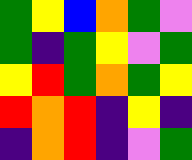[["green", "yellow", "blue", "orange", "green", "violet"], ["green", "indigo", "green", "yellow", "violet", "green"], ["yellow", "red", "green", "orange", "green", "yellow"], ["red", "orange", "red", "indigo", "yellow", "indigo"], ["indigo", "orange", "red", "indigo", "violet", "green"]]